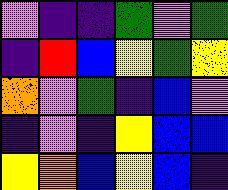[["violet", "indigo", "indigo", "green", "violet", "green"], ["indigo", "red", "blue", "yellow", "green", "yellow"], ["orange", "violet", "green", "indigo", "blue", "violet"], ["indigo", "violet", "indigo", "yellow", "blue", "blue"], ["yellow", "orange", "blue", "yellow", "blue", "indigo"]]